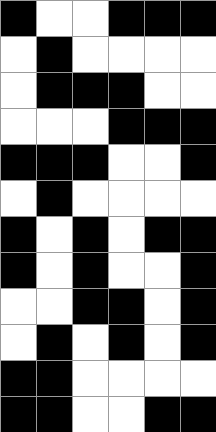[["black", "white", "white", "black", "black", "black"], ["white", "black", "white", "white", "white", "white"], ["white", "black", "black", "black", "white", "white"], ["white", "white", "white", "black", "black", "black"], ["black", "black", "black", "white", "white", "black"], ["white", "black", "white", "white", "white", "white"], ["black", "white", "black", "white", "black", "black"], ["black", "white", "black", "white", "white", "black"], ["white", "white", "black", "black", "white", "black"], ["white", "black", "white", "black", "white", "black"], ["black", "black", "white", "white", "white", "white"], ["black", "black", "white", "white", "black", "black"]]